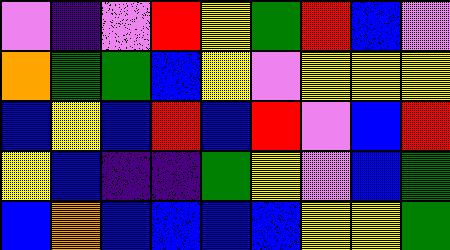[["violet", "indigo", "violet", "red", "yellow", "green", "red", "blue", "violet"], ["orange", "green", "green", "blue", "yellow", "violet", "yellow", "yellow", "yellow"], ["blue", "yellow", "blue", "red", "blue", "red", "violet", "blue", "red"], ["yellow", "blue", "indigo", "indigo", "green", "yellow", "violet", "blue", "green"], ["blue", "orange", "blue", "blue", "blue", "blue", "yellow", "yellow", "green"]]